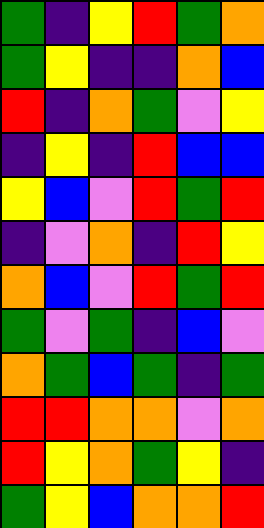[["green", "indigo", "yellow", "red", "green", "orange"], ["green", "yellow", "indigo", "indigo", "orange", "blue"], ["red", "indigo", "orange", "green", "violet", "yellow"], ["indigo", "yellow", "indigo", "red", "blue", "blue"], ["yellow", "blue", "violet", "red", "green", "red"], ["indigo", "violet", "orange", "indigo", "red", "yellow"], ["orange", "blue", "violet", "red", "green", "red"], ["green", "violet", "green", "indigo", "blue", "violet"], ["orange", "green", "blue", "green", "indigo", "green"], ["red", "red", "orange", "orange", "violet", "orange"], ["red", "yellow", "orange", "green", "yellow", "indigo"], ["green", "yellow", "blue", "orange", "orange", "red"]]